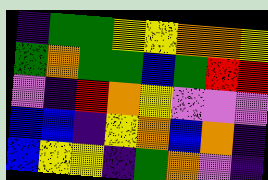[["indigo", "green", "green", "yellow", "yellow", "orange", "orange", "yellow"], ["green", "orange", "green", "green", "blue", "green", "red", "red"], ["violet", "indigo", "red", "orange", "yellow", "violet", "violet", "violet"], ["blue", "blue", "indigo", "yellow", "orange", "blue", "orange", "indigo"], ["blue", "yellow", "yellow", "indigo", "green", "orange", "violet", "indigo"]]